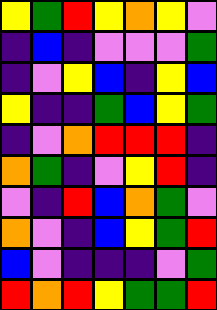[["yellow", "green", "red", "yellow", "orange", "yellow", "violet"], ["indigo", "blue", "indigo", "violet", "violet", "violet", "green"], ["indigo", "violet", "yellow", "blue", "indigo", "yellow", "blue"], ["yellow", "indigo", "indigo", "green", "blue", "yellow", "green"], ["indigo", "violet", "orange", "red", "red", "red", "indigo"], ["orange", "green", "indigo", "violet", "yellow", "red", "indigo"], ["violet", "indigo", "red", "blue", "orange", "green", "violet"], ["orange", "violet", "indigo", "blue", "yellow", "green", "red"], ["blue", "violet", "indigo", "indigo", "indigo", "violet", "green"], ["red", "orange", "red", "yellow", "green", "green", "red"]]